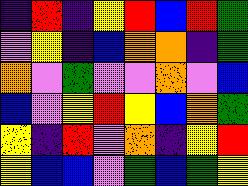[["indigo", "red", "indigo", "yellow", "red", "blue", "red", "green"], ["violet", "yellow", "indigo", "blue", "orange", "orange", "indigo", "green"], ["orange", "violet", "green", "violet", "violet", "orange", "violet", "blue"], ["blue", "violet", "yellow", "red", "yellow", "blue", "orange", "green"], ["yellow", "indigo", "red", "violet", "orange", "indigo", "yellow", "red"], ["yellow", "blue", "blue", "violet", "green", "blue", "green", "yellow"]]